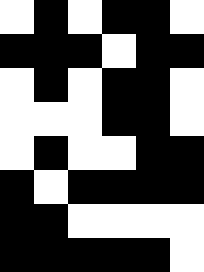[["white", "black", "white", "black", "black", "white"], ["black", "black", "black", "white", "black", "black"], ["white", "black", "white", "black", "black", "white"], ["white", "white", "white", "black", "black", "white"], ["white", "black", "white", "white", "black", "black"], ["black", "white", "black", "black", "black", "black"], ["black", "black", "white", "white", "white", "white"], ["black", "black", "black", "black", "black", "white"]]